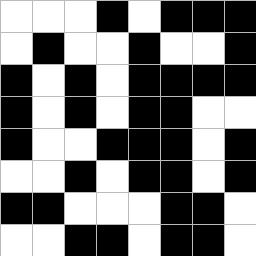[["white", "white", "white", "black", "white", "black", "black", "black"], ["white", "black", "white", "white", "black", "white", "white", "black"], ["black", "white", "black", "white", "black", "black", "black", "black"], ["black", "white", "black", "white", "black", "black", "white", "white"], ["black", "white", "white", "black", "black", "black", "white", "black"], ["white", "white", "black", "white", "black", "black", "white", "black"], ["black", "black", "white", "white", "white", "black", "black", "white"], ["white", "white", "black", "black", "white", "black", "black", "white"]]